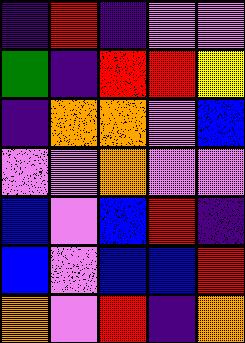[["indigo", "red", "indigo", "violet", "violet"], ["green", "indigo", "red", "red", "yellow"], ["indigo", "orange", "orange", "violet", "blue"], ["violet", "violet", "orange", "violet", "violet"], ["blue", "violet", "blue", "red", "indigo"], ["blue", "violet", "blue", "blue", "red"], ["orange", "violet", "red", "indigo", "orange"]]